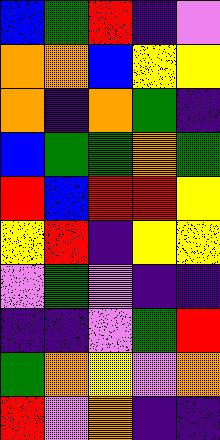[["blue", "green", "red", "indigo", "violet"], ["orange", "orange", "blue", "yellow", "yellow"], ["orange", "indigo", "orange", "green", "indigo"], ["blue", "green", "green", "orange", "green"], ["red", "blue", "red", "red", "yellow"], ["yellow", "red", "indigo", "yellow", "yellow"], ["violet", "green", "violet", "indigo", "indigo"], ["indigo", "indigo", "violet", "green", "red"], ["green", "orange", "yellow", "violet", "orange"], ["red", "violet", "orange", "indigo", "indigo"]]